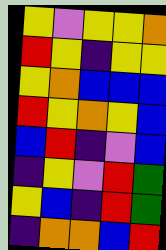[["yellow", "violet", "yellow", "yellow", "orange"], ["red", "yellow", "indigo", "yellow", "yellow"], ["yellow", "orange", "blue", "blue", "blue"], ["red", "yellow", "orange", "yellow", "blue"], ["blue", "red", "indigo", "violet", "blue"], ["indigo", "yellow", "violet", "red", "green"], ["yellow", "blue", "indigo", "red", "green"], ["indigo", "orange", "orange", "blue", "red"]]